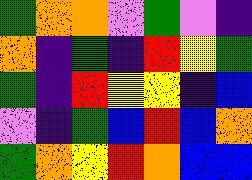[["green", "orange", "orange", "violet", "green", "violet", "indigo"], ["orange", "indigo", "green", "indigo", "red", "yellow", "green"], ["green", "indigo", "red", "yellow", "yellow", "indigo", "blue"], ["violet", "indigo", "green", "blue", "red", "blue", "orange"], ["green", "orange", "yellow", "red", "orange", "blue", "blue"]]